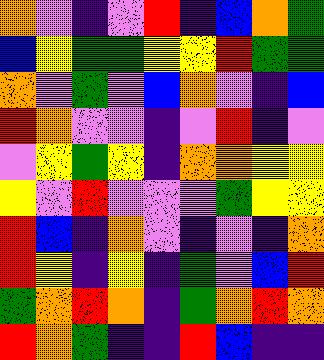[["orange", "violet", "indigo", "violet", "red", "indigo", "blue", "orange", "green"], ["blue", "yellow", "green", "green", "yellow", "yellow", "red", "green", "green"], ["orange", "violet", "green", "violet", "blue", "orange", "violet", "indigo", "blue"], ["red", "orange", "violet", "violet", "indigo", "violet", "red", "indigo", "violet"], ["violet", "yellow", "green", "yellow", "indigo", "orange", "orange", "yellow", "yellow"], ["yellow", "violet", "red", "violet", "violet", "violet", "green", "yellow", "yellow"], ["red", "blue", "indigo", "orange", "violet", "indigo", "violet", "indigo", "orange"], ["red", "yellow", "indigo", "yellow", "indigo", "green", "violet", "blue", "red"], ["green", "orange", "red", "orange", "indigo", "green", "orange", "red", "orange"], ["red", "orange", "green", "indigo", "indigo", "red", "blue", "indigo", "indigo"]]